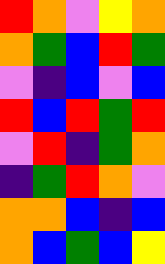[["red", "orange", "violet", "yellow", "orange"], ["orange", "green", "blue", "red", "green"], ["violet", "indigo", "blue", "violet", "blue"], ["red", "blue", "red", "green", "red"], ["violet", "red", "indigo", "green", "orange"], ["indigo", "green", "red", "orange", "violet"], ["orange", "orange", "blue", "indigo", "blue"], ["orange", "blue", "green", "blue", "yellow"]]